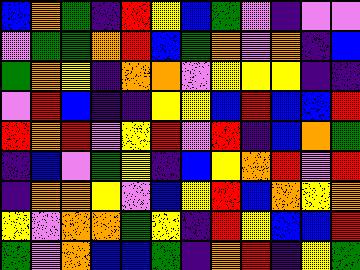[["blue", "orange", "green", "indigo", "red", "yellow", "blue", "green", "violet", "indigo", "violet", "violet"], ["violet", "green", "green", "orange", "red", "blue", "green", "orange", "violet", "orange", "indigo", "blue"], ["green", "orange", "yellow", "indigo", "orange", "orange", "violet", "yellow", "yellow", "yellow", "indigo", "indigo"], ["violet", "red", "blue", "indigo", "indigo", "yellow", "yellow", "blue", "red", "blue", "blue", "red"], ["red", "orange", "red", "violet", "yellow", "red", "violet", "red", "indigo", "blue", "orange", "green"], ["indigo", "blue", "violet", "green", "yellow", "indigo", "blue", "yellow", "orange", "red", "violet", "red"], ["indigo", "orange", "orange", "yellow", "violet", "blue", "yellow", "red", "blue", "orange", "yellow", "orange"], ["yellow", "violet", "orange", "orange", "green", "yellow", "indigo", "red", "yellow", "blue", "blue", "red"], ["green", "violet", "orange", "blue", "blue", "green", "indigo", "orange", "red", "indigo", "yellow", "green"]]